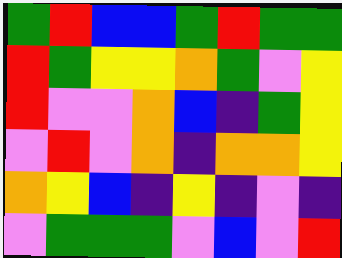[["green", "red", "blue", "blue", "green", "red", "green", "green"], ["red", "green", "yellow", "yellow", "orange", "green", "violet", "yellow"], ["red", "violet", "violet", "orange", "blue", "indigo", "green", "yellow"], ["violet", "red", "violet", "orange", "indigo", "orange", "orange", "yellow"], ["orange", "yellow", "blue", "indigo", "yellow", "indigo", "violet", "indigo"], ["violet", "green", "green", "green", "violet", "blue", "violet", "red"]]